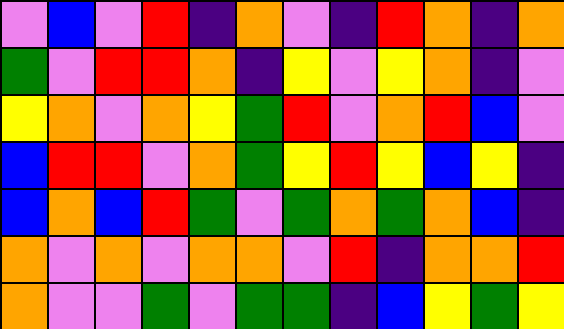[["violet", "blue", "violet", "red", "indigo", "orange", "violet", "indigo", "red", "orange", "indigo", "orange"], ["green", "violet", "red", "red", "orange", "indigo", "yellow", "violet", "yellow", "orange", "indigo", "violet"], ["yellow", "orange", "violet", "orange", "yellow", "green", "red", "violet", "orange", "red", "blue", "violet"], ["blue", "red", "red", "violet", "orange", "green", "yellow", "red", "yellow", "blue", "yellow", "indigo"], ["blue", "orange", "blue", "red", "green", "violet", "green", "orange", "green", "orange", "blue", "indigo"], ["orange", "violet", "orange", "violet", "orange", "orange", "violet", "red", "indigo", "orange", "orange", "red"], ["orange", "violet", "violet", "green", "violet", "green", "green", "indigo", "blue", "yellow", "green", "yellow"]]